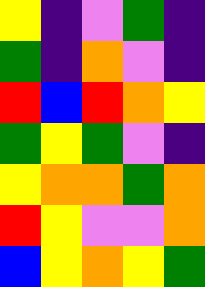[["yellow", "indigo", "violet", "green", "indigo"], ["green", "indigo", "orange", "violet", "indigo"], ["red", "blue", "red", "orange", "yellow"], ["green", "yellow", "green", "violet", "indigo"], ["yellow", "orange", "orange", "green", "orange"], ["red", "yellow", "violet", "violet", "orange"], ["blue", "yellow", "orange", "yellow", "green"]]